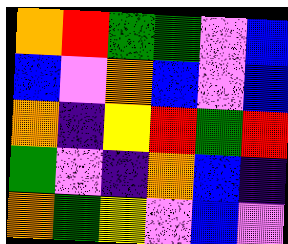[["orange", "red", "green", "green", "violet", "blue"], ["blue", "violet", "orange", "blue", "violet", "blue"], ["orange", "indigo", "yellow", "red", "green", "red"], ["green", "violet", "indigo", "orange", "blue", "indigo"], ["orange", "green", "yellow", "violet", "blue", "violet"]]